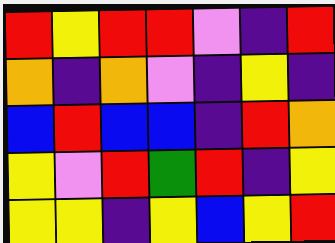[["red", "yellow", "red", "red", "violet", "indigo", "red"], ["orange", "indigo", "orange", "violet", "indigo", "yellow", "indigo"], ["blue", "red", "blue", "blue", "indigo", "red", "orange"], ["yellow", "violet", "red", "green", "red", "indigo", "yellow"], ["yellow", "yellow", "indigo", "yellow", "blue", "yellow", "red"]]